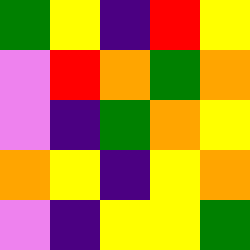[["green", "yellow", "indigo", "red", "yellow"], ["violet", "red", "orange", "green", "orange"], ["violet", "indigo", "green", "orange", "yellow"], ["orange", "yellow", "indigo", "yellow", "orange"], ["violet", "indigo", "yellow", "yellow", "green"]]